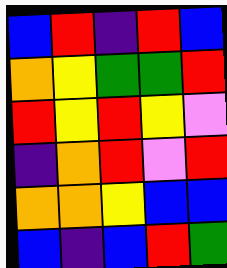[["blue", "red", "indigo", "red", "blue"], ["orange", "yellow", "green", "green", "red"], ["red", "yellow", "red", "yellow", "violet"], ["indigo", "orange", "red", "violet", "red"], ["orange", "orange", "yellow", "blue", "blue"], ["blue", "indigo", "blue", "red", "green"]]